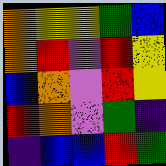[["orange", "yellow", "yellow", "green", "blue"], ["orange", "red", "violet", "red", "yellow"], ["blue", "orange", "violet", "red", "yellow"], ["red", "orange", "violet", "green", "indigo"], ["indigo", "blue", "blue", "red", "green"]]